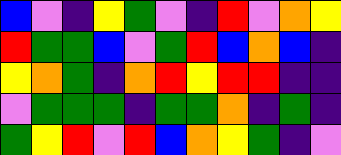[["blue", "violet", "indigo", "yellow", "green", "violet", "indigo", "red", "violet", "orange", "yellow"], ["red", "green", "green", "blue", "violet", "green", "red", "blue", "orange", "blue", "indigo"], ["yellow", "orange", "green", "indigo", "orange", "red", "yellow", "red", "red", "indigo", "indigo"], ["violet", "green", "green", "green", "indigo", "green", "green", "orange", "indigo", "green", "indigo"], ["green", "yellow", "red", "violet", "red", "blue", "orange", "yellow", "green", "indigo", "violet"]]